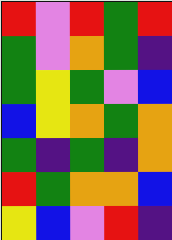[["red", "violet", "red", "green", "red"], ["green", "violet", "orange", "green", "indigo"], ["green", "yellow", "green", "violet", "blue"], ["blue", "yellow", "orange", "green", "orange"], ["green", "indigo", "green", "indigo", "orange"], ["red", "green", "orange", "orange", "blue"], ["yellow", "blue", "violet", "red", "indigo"]]